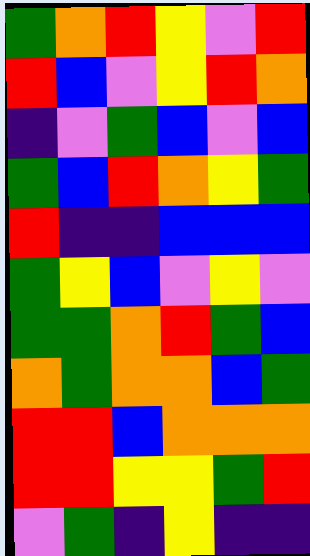[["green", "orange", "red", "yellow", "violet", "red"], ["red", "blue", "violet", "yellow", "red", "orange"], ["indigo", "violet", "green", "blue", "violet", "blue"], ["green", "blue", "red", "orange", "yellow", "green"], ["red", "indigo", "indigo", "blue", "blue", "blue"], ["green", "yellow", "blue", "violet", "yellow", "violet"], ["green", "green", "orange", "red", "green", "blue"], ["orange", "green", "orange", "orange", "blue", "green"], ["red", "red", "blue", "orange", "orange", "orange"], ["red", "red", "yellow", "yellow", "green", "red"], ["violet", "green", "indigo", "yellow", "indigo", "indigo"]]